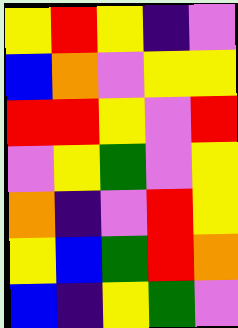[["yellow", "red", "yellow", "indigo", "violet"], ["blue", "orange", "violet", "yellow", "yellow"], ["red", "red", "yellow", "violet", "red"], ["violet", "yellow", "green", "violet", "yellow"], ["orange", "indigo", "violet", "red", "yellow"], ["yellow", "blue", "green", "red", "orange"], ["blue", "indigo", "yellow", "green", "violet"]]